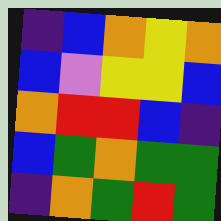[["indigo", "blue", "orange", "yellow", "orange"], ["blue", "violet", "yellow", "yellow", "blue"], ["orange", "red", "red", "blue", "indigo"], ["blue", "green", "orange", "green", "green"], ["indigo", "orange", "green", "red", "green"]]